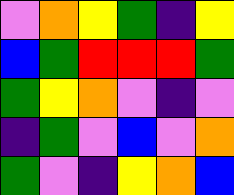[["violet", "orange", "yellow", "green", "indigo", "yellow"], ["blue", "green", "red", "red", "red", "green"], ["green", "yellow", "orange", "violet", "indigo", "violet"], ["indigo", "green", "violet", "blue", "violet", "orange"], ["green", "violet", "indigo", "yellow", "orange", "blue"]]